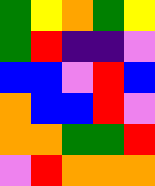[["green", "yellow", "orange", "green", "yellow"], ["green", "red", "indigo", "indigo", "violet"], ["blue", "blue", "violet", "red", "blue"], ["orange", "blue", "blue", "red", "violet"], ["orange", "orange", "green", "green", "red"], ["violet", "red", "orange", "orange", "orange"]]